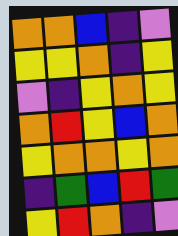[["orange", "orange", "blue", "indigo", "violet"], ["yellow", "yellow", "orange", "indigo", "yellow"], ["violet", "indigo", "yellow", "orange", "yellow"], ["orange", "red", "yellow", "blue", "orange"], ["yellow", "orange", "orange", "yellow", "orange"], ["indigo", "green", "blue", "red", "green"], ["yellow", "red", "orange", "indigo", "violet"]]